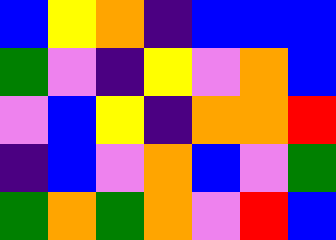[["blue", "yellow", "orange", "indigo", "blue", "blue", "blue"], ["green", "violet", "indigo", "yellow", "violet", "orange", "blue"], ["violet", "blue", "yellow", "indigo", "orange", "orange", "red"], ["indigo", "blue", "violet", "orange", "blue", "violet", "green"], ["green", "orange", "green", "orange", "violet", "red", "blue"]]